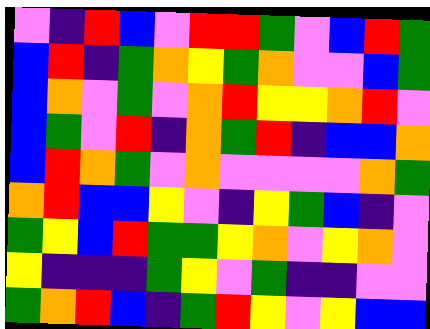[["violet", "indigo", "red", "blue", "violet", "red", "red", "green", "violet", "blue", "red", "green"], ["blue", "red", "indigo", "green", "orange", "yellow", "green", "orange", "violet", "violet", "blue", "green"], ["blue", "orange", "violet", "green", "violet", "orange", "red", "yellow", "yellow", "orange", "red", "violet"], ["blue", "green", "violet", "red", "indigo", "orange", "green", "red", "indigo", "blue", "blue", "orange"], ["blue", "red", "orange", "green", "violet", "orange", "violet", "violet", "violet", "violet", "orange", "green"], ["orange", "red", "blue", "blue", "yellow", "violet", "indigo", "yellow", "green", "blue", "indigo", "violet"], ["green", "yellow", "blue", "red", "green", "green", "yellow", "orange", "violet", "yellow", "orange", "violet"], ["yellow", "indigo", "indigo", "indigo", "green", "yellow", "violet", "green", "indigo", "indigo", "violet", "violet"], ["green", "orange", "red", "blue", "indigo", "green", "red", "yellow", "violet", "yellow", "blue", "blue"]]